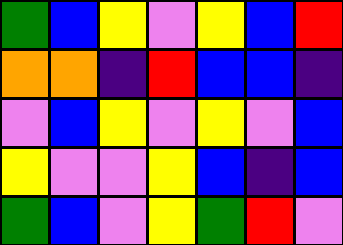[["green", "blue", "yellow", "violet", "yellow", "blue", "red"], ["orange", "orange", "indigo", "red", "blue", "blue", "indigo"], ["violet", "blue", "yellow", "violet", "yellow", "violet", "blue"], ["yellow", "violet", "violet", "yellow", "blue", "indigo", "blue"], ["green", "blue", "violet", "yellow", "green", "red", "violet"]]